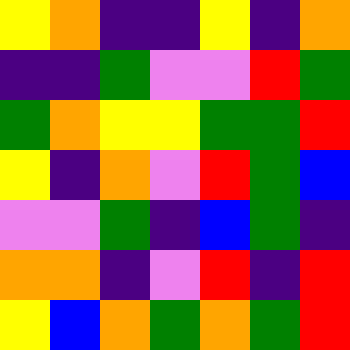[["yellow", "orange", "indigo", "indigo", "yellow", "indigo", "orange"], ["indigo", "indigo", "green", "violet", "violet", "red", "green"], ["green", "orange", "yellow", "yellow", "green", "green", "red"], ["yellow", "indigo", "orange", "violet", "red", "green", "blue"], ["violet", "violet", "green", "indigo", "blue", "green", "indigo"], ["orange", "orange", "indigo", "violet", "red", "indigo", "red"], ["yellow", "blue", "orange", "green", "orange", "green", "red"]]